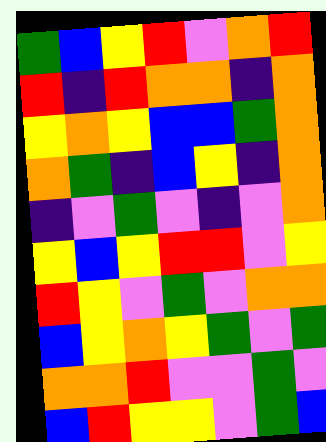[["green", "blue", "yellow", "red", "violet", "orange", "red"], ["red", "indigo", "red", "orange", "orange", "indigo", "orange"], ["yellow", "orange", "yellow", "blue", "blue", "green", "orange"], ["orange", "green", "indigo", "blue", "yellow", "indigo", "orange"], ["indigo", "violet", "green", "violet", "indigo", "violet", "orange"], ["yellow", "blue", "yellow", "red", "red", "violet", "yellow"], ["red", "yellow", "violet", "green", "violet", "orange", "orange"], ["blue", "yellow", "orange", "yellow", "green", "violet", "green"], ["orange", "orange", "red", "violet", "violet", "green", "violet"], ["blue", "red", "yellow", "yellow", "violet", "green", "blue"]]